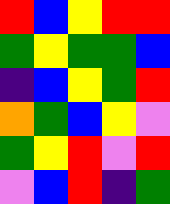[["red", "blue", "yellow", "red", "red"], ["green", "yellow", "green", "green", "blue"], ["indigo", "blue", "yellow", "green", "red"], ["orange", "green", "blue", "yellow", "violet"], ["green", "yellow", "red", "violet", "red"], ["violet", "blue", "red", "indigo", "green"]]